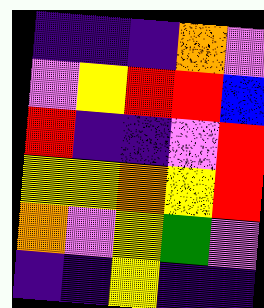[["indigo", "indigo", "indigo", "orange", "violet"], ["violet", "yellow", "red", "red", "blue"], ["red", "indigo", "indigo", "violet", "red"], ["yellow", "yellow", "orange", "yellow", "red"], ["orange", "violet", "yellow", "green", "violet"], ["indigo", "indigo", "yellow", "indigo", "indigo"]]